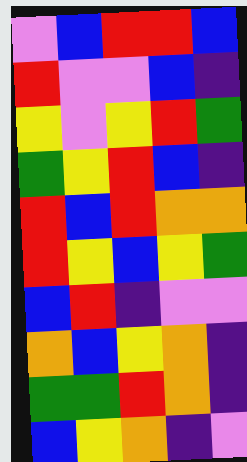[["violet", "blue", "red", "red", "blue"], ["red", "violet", "violet", "blue", "indigo"], ["yellow", "violet", "yellow", "red", "green"], ["green", "yellow", "red", "blue", "indigo"], ["red", "blue", "red", "orange", "orange"], ["red", "yellow", "blue", "yellow", "green"], ["blue", "red", "indigo", "violet", "violet"], ["orange", "blue", "yellow", "orange", "indigo"], ["green", "green", "red", "orange", "indigo"], ["blue", "yellow", "orange", "indigo", "violet"]]